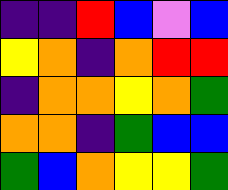[["indigo", "indigo", "red", "blue", "violet", "blue"], ["yellow", "orange", "indigo", "orange", "red", "red"], ["indigo", "orange", "orange", "yellow", "orange", "green"], ["orange", "orange", "indigo", "green", "blue", "blue"], ["green", "blue", "orange", "yellow", "yellow", "green"]]